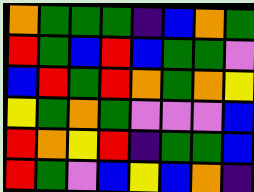[["orange", "green", "green", "green", "indigo", "blue", "orange", "green"], ["red", "green", "blue", "red", "blue", "green", "green", "violet"], ["blue", "red", "green", "red", "orange", "green", "orange", "yellow"], ["yellow", "green", "orange", "green", "violet", "violet", "violet", "blue"], ["red", "orange", "yellow", "red", "indigo", "green", "green", "blue"], ["red", "green", "violet", "blue", "yellow", "blue", "orange", "indigo"]]